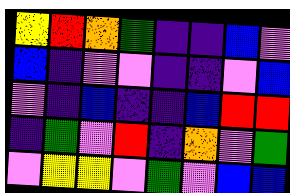[["yellow", "red", "orange", "green", "indigo", "indigo", "blue", "violet"], ["blue", "indigo", "violet", "violet", "indigo", "indigo", "violet", "blue"], ["violet", "indigo", "blue", "indigo", "indigo", "blue", "red", "red"], ["indigo", "green", "violet", "red", "indigo", "orange", "violet", "green"], ["violet", "yellow", "yellow", "violet", "green", "violet", "blue", "blue"]]